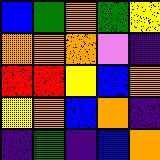[["blue", "green", "orange", "green", "yellow"], ["orange", "orange", "orange", "violet", "indigo"], ["red", "red", "yellow", "blue", "orange"], ["yellow", "orange", "blue", "orange", "indigo"], ["indigo", "green", "indigo", "blue", "orange"]]